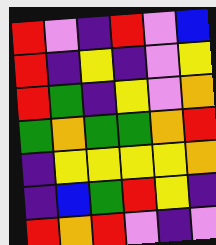[["red", "violet", "indigo", "red", "violet", "blue"], ["red", "indigo", "yellow", "indigo", "violet", "yellow"], ["red", "green", "indigo", "yellow", "violet", "orange"], ["green", "orange", "green", "green", "orange", "red"], ["indigo", "yellow", "yellow", "yellow", "yellow", "orange"], ["indigo", "blue", "green", "red", "yellow", "indigo"], ["red", "orange", "red", "violet", "indigo", "violet"]]